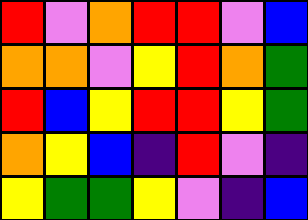[["red", "violet", "orange", "red", "red", "violet", "blue"], ["orange", "orange", "violet", "yellow", "red", "orange", "green"], ["red", "blue", "yellow", "red", "red", "yellow", "green"], ["orange", "yellow", "blue", "indigo", "red", "violet", "indigo"], ["yellow", "green", "green", "yellow", "violet", "indigo", "blue"]]